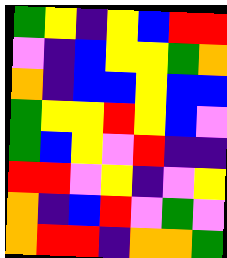[["green", "yellow", "indigo", "yellow", "blue", "red", "red"], ["violet", "indigo", "blue", "yellow", "yellow", "green", "orange"], ["orange", "indigo", "blue", "blue", "yellow", "blue", "blue"], ["green", "yellow", "yellow", "red", "yellow", "blue", "violet"], ["green", "blue", "yellow", "violet", "red", "indigo", "indigo"], ["red", "red", "violet", "yellow", "indigo", "violet", "yellow"], ["orange", "indigo", "blue", "red", "violet", "green", "violet"], ["orange", "red", "red", "indigo", "orange", "orange", "green"]]